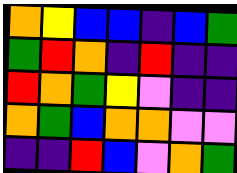[["orange", "yellow", "blue", "blue", "indigo", "blue", "green"], ["green", "red", "orange", "indigo", "red", "indigo", "indigo"], ["red", "orange", "green", "yellow", "violet", "indigo", "indigo"], ["orange", "green", "blue", "orange", "orange", "violet", "violet"], ["indigo", "indigo", "red", "blue", "violet", "orange", "green"]]